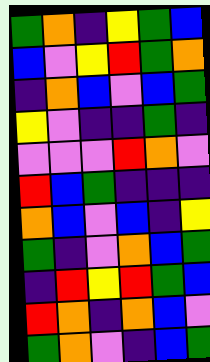[["green", "orange", "indigo", "yellow", "green", "blue"], ["blue", "violet", "yellow", "red", "green", "orange"], ["indigo", "orange", "blue", "violet", "blue", "green"], ["yellow", "violet", "indigo", "indigo", "green", "indigo"], ["violet", "violet", "violet", "red", "orange", "violet"], ["red", "blue", "green", "indigo", "indigo", "indigo"], ["orange", "blue", "violet", "blue", "indigo", "yellow"], ["green", "indigo", "violet", "orange", "blue", "green"], ["indigo", "red", "yellow", "red", "green", "blue"], ["red", "orange", "indigo", "orange", "blue", "violet"], ["green", "orange", "violet", "indigo", "blue", "green"]]